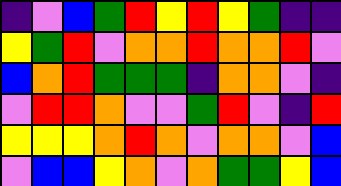[["indigo", "violet", "blue", "green", "red", "yellow", "red", "yellow", "green", "indigo", "indigo"], ["yellow", "green", "red", "violet", "orange", "orange", "red", "orange", "orange", "red", "violet"], ["blue", "orange", "red", "green", "green", "green", "indigo", "orange", "orange", "violet", "indigo"], ["violet", "red", "red", "orange", "violet", "violet", "green", "red", "violet", "indigo", "red"], ["yellow", "yellow", "yellow", "orange", "red", "orange", "violet", "orange", "orange", "violet", "blue"], ["violet", "blue", "blue", "yellow", "orange", "violet", "orange", "green", "green", "yellow", "blue"]]